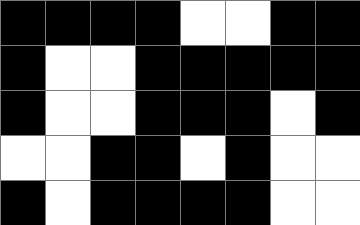[["black", "black", "black", "black", "white", "white", "black", "black"], ["black", "white", "white", "black", "black", "black", "black", "black"], ["black", "white", "white", "black", "black", "black", "white", "black"], ["white", "white", "black", "black", "white", "black", "white", "white"], ["black", "white", "black", "black", "black", "black", "white", "white"]]